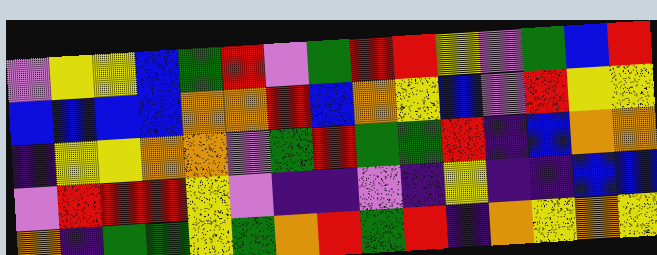[["violet", "yellow", "yellow", "blue", "green", "red", "violet", "green", "red", "red", "yellow", "violet", "green", "blue", "red"], ["blue", "blue", "blue", "blue", "orange", "orange", "red", "blue", "orange", "yellow", "blue", "violet", "red", "yellow", "yellow"], ["indigo", "yellow", "yellow", "orange", "orange", "violet", "green", "red", "green", "green", "red", "indigo", "blue", "orange", "orange"], ["violet", "red", "red", "red", "yellow", "violet", "indigo", "indigo", "violet", "indigo", "yellow", "indigo", "indigo", "blue", "blue"], ["orange", "indigo", "green", "green", "yellow", "green", "orange", "red", "green", "red", "indigo", "orange", "yellow", "orange", "yellow"]]